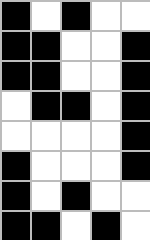[["black", "white", "black", "white", "white"], ["black", "black", "white", "white", "black"], ["black", "black", "white", "white", "black"], ["white", "black", "black", "white", "black"], ["white", "white", "white", "white", "black"], ["black", "white", "white", "white", "black"], ["black", "white", "black", "white", "white"], ["black", "black", "white", "black", "white"]]